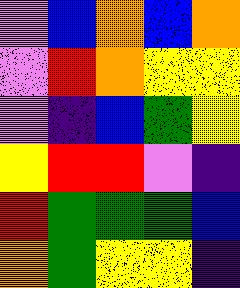[["violet", "blue", "orange", "blue", "orange"], ["violet", "red", "orange", "yellow", "yellow"], ["violet", "indigo", "blue", "green", "yellow"], ["yellow", "red", "red", "violet", "indigo"], ["red", "green", "green", "green", "blue"], ["orange", "green", "yellow", "yellow", "indigo"]]